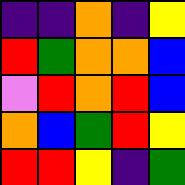[["indigo", "indigo", "orange", "indigo", "yellow"], ["red", "green", "orange", "orange", "blue"], ["violet", "red", "orange", "red", "blue"], ["orange", "blue", "green", "red", "yellow"], ["red", "red", "yellow", "indigo", "green"]]